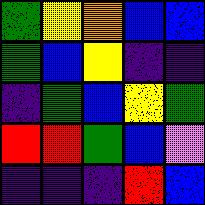[["green", "yellow", "orange", "blue", "blue"], ["green", "blue", "yellow", "indigo", "indigo"], ["indigo", "green", "blue", "yellow", "green"], ["red", "red", "green", "blue", "violet"], ["indigo", "indigo", "indigo", "red", "blue"]]